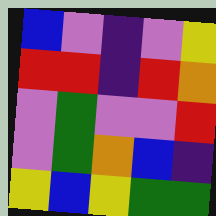[["blue", "violet", "indigo", "violet", "yellow"], ["red", "red", "indigo", "red", "orange"], ["violet", "green", "violet", "violet", "red"], ["violet", "green", "orange", "blue", "indigo"], ["yellow", "blue", "yellow", "green", "green"]]